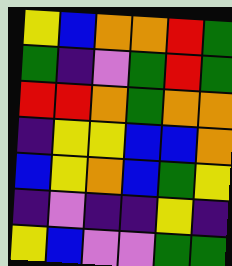[["yellow", "blue", "orange", "orange", "red", "green"], ["green", "indigo", "violet", "green", "red", "green"], ["red", "red", "orange", "green", "orange", "orange"], ["indigo", "yellow", "yellow", "blue", "blue", "orange"], ["blue", "yellow", "orange", "blue", "green", "yellow"], ["indigo", "violet", "indigo", "indigo", "yellow", "indigo"], ["yellow", "blue", "violet", "violet", "green", "green"]]